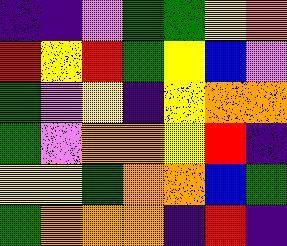[["indigo", "indigo", "violet", "green", "green", "yellow", "orange"], ["red", "yellow", "red", "green", "yellow", "blue", "violet"], ["green", "violet", "yellow", "indigo", "yellow", "orange", "orange"], ["green", "violet", "orange", "orange", "yellow", "red", "indigo"], ["yellow", "yellow", "green", "orange", "orange", "blue", "green"], ["green", "orange", "orange", "orange", "indigo", "red", "indigo"]]